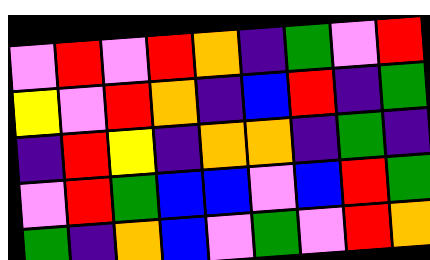[["violet", "red", "violet", "red", "orange", "indigo", "green", "violet", "red"], ["yellow", "violet", "red", "orange", "indigo", "blue", "red", "indigo", "green"], ["indigo", "red", "yellow", "indigo", "orange", "orange", "indigo", "green", "indigo"], ["violet", "red", "green", "blue", "blue", "violet", "blue", "red", "green"], ["green", "indigo", "orange", "blue", "violet", "green", "violet", "red", "orange"]]